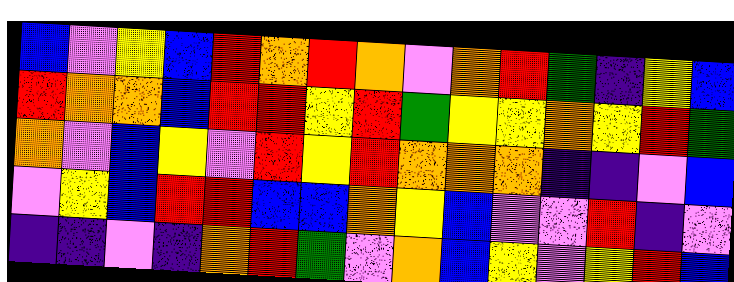[["blue", "violet", "yellow", "blue", "red", "orange", "red", "orange", "violet", "orange", "red", "green", "indigo", "yellow", "blue"], ["red", "orange", "orange", "blue", "red", "red", "yellow", "red", "green", "yellow", "yellow", "orange", "yellow", "red", "green"], ["orange", "violet", "blue", "yellow", "violet", "red", "yellow", "red", "orange", "orange", "orange", "indigo", "indigo", "violet", "blue"], ["violet", "yellow", "blue", "red", "red", "blue", "blue", "orange", "yellow", "blue", "violet", "violet", "red", "indigo", "violet"], ["indigo", "indigo", "violet", "indigo", "orange", "red", "green", "violet", "orange", "blue", "yellow", "violet", "yellow", "red", "blue"]]